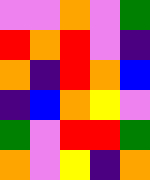[["violet", "violet", "orange", "violet", "green"], ["red", "orange", "red", "violet", "indigo"], ["orange", "indigo", "red", "orange", "blue"], ["indigo", "blue", "orange", "yellow", "violet"], ["green", "violet", "red", "red", "green"], ["orange", "violet", "yellow", "indigo", "orange"]]